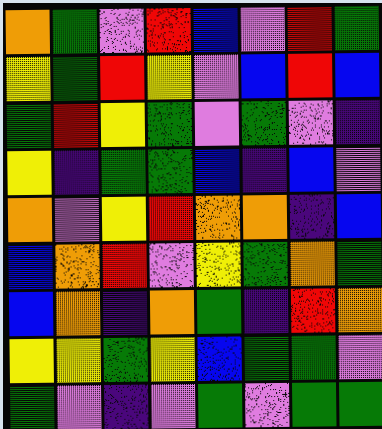[["orange", "green", "violet", "red", "blue", "violet", "red", "green"], ["yellow", "green", "red", "yellow", "violet", "blue", "red", "blue"], ["green", "red", "yellow", "green", "violet", "green", "violet", "indigo"], ["yellow", "indigo", "green", "green", "blue", "indigo", "blue", "violet"], ["orange", "violet", "yellow", "red", "orange", "orange", "indigo", "blue"], ["blue", "orange", "red", "violet", "yellow", "green", "orange", "green"], ["blue", "orange", "indigo", "orange", "green", "indigo", "red", "orange"], ["yellow", "yellow", "green", "yellow", "blue", "green", "green", "violet"], ["green", "violet", "indigo", "violet", "green", "violet", "green", "green"]]